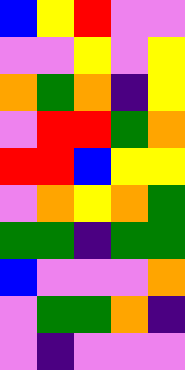[["blue", "yellow", "red", "violet", "violet"], ["violet", "violet", "yellow", "violet", "yellow"], ["orange", "green", "orange", "indigo", "yellow"], ["violet", "red", "red", "green", "orange"], ["red", "red", "blue", "yellow", "yellow"], ["violet", "orange", "yellow", "orange", "green"], ["green", "green", "indigo", "green", "green"], ["blue", "violet", "violet", "violet", "orange"], ["violet", "green", "green", "orange", "indigo"], ["violet", "indigo", "violet", "violet", "violet"]]